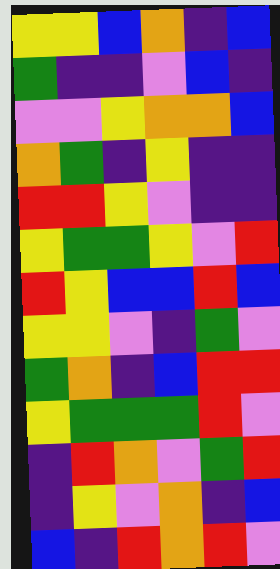[["yellow", "yellow", "blue", "orange", "indigo", "blue"], ["green", "indigo", "indigo", "violet", "blue", "indigo"], ["violet", "violet", "yellow", "orange", "orange", "blue"], ["orange", "green", "indigo", "yellow", "indigo", "indigo"], ["red", "red", "yellow", "violet", "indigo", "indigo"], ["yellow", "green", "green", "yellow", "violet", "red"], ["red", "yellow", "blue", "blue", "red", "blue"], ["yellow", "yellow", "violet", "indigo", "green", "violet"], ["green", "orange", "indigo", "blue", "red", "red"], ["yellow", "green", "green", "green", "red", "violet"], ["indigo", "red", "orange", "violet", "green", "red"], ["indigo", "yellow", "violet", "orange", "indigo", "blue"], ["blue", "indigo", "red", "orange", "red", "violet"]]